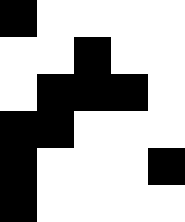[["black", "white", "white", "white", "white"], ["white", "white", "black", "white", "white"], ["white", "black", "black", "black", "white"], ["black", "black", "white", "white", "white"], ["black", "white", "white", "white", "black"], ["black", "white", "white", "white", "white"]]